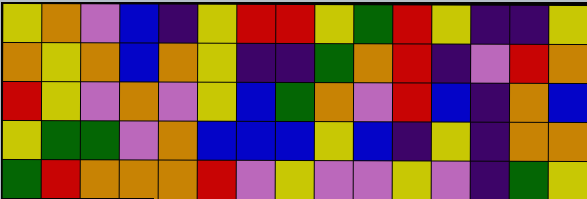[["yellow", "orange", "violet", "blue", "indigo", "yellow", "red", "red", "yellow", "green", "red", "yellow", "indigo", "indigo", "yellow"], ["orange", "yellow", "orange", "blue", "orange", "yellow", "indigo", "indigo", "green", "orange", "red", "indigo", "violet", "red", "orange"], ["red", "yellow", "violet", "orange", "violet", "yellow", "blue", "green", "orange", "violet", "red", "blue", "indigo", "orange", "blue"], ["yellow", "green", "green", "violet", "orange", "blue", "blue", "blue", "yellow", "blue", "indigo", "yellow", "indigo", "orange", "orange"], ["green", "red", "orange", "orange", "orange", "red", "violet", "yellow", "violet", "violet", "yellow", "violet", "indigo", "green", "yellow"]]